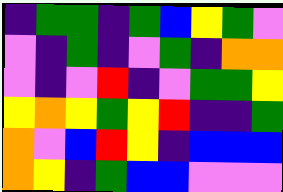[["indigo", "green", "green", "indigo", "green", "blue", "yellow", "green", "violet"], ["violet", "indigo", "green", "indigo", "violet", "green", "indigo", "orange", "orange"], ["violet", "indigo", "violet", "red", "indigo", "violet", "green", "green", "yellow"], ["yellow", "orange", "yellow", "green", "yellow", "red", "indigo", "indigo", "green"], ["orange", "violet", "blue", "red", "yellow", "indigo", "blue", "blue", "blue"], ["orange", "yellow", "indigo", "green", "blue", "blue", "violet", "violet", "violet"]]